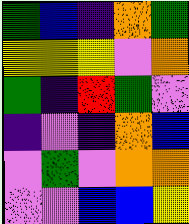[["green", "blue", "indigo", "orange", "green"], ["yellow", "yellow", "yellow", "violet", "orange"], ["green", "indigo", "red", "green", "violet"], ["indigo", "violet", "indigo", "orange", "blue"], ["violet", "green", "violet", "orange", "orange"], ["violet", "violet", "blue", "blue", "yellow"]]